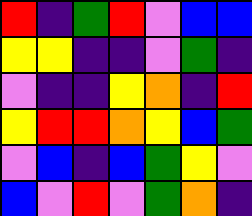[["red", "indigo", "green", "red", "violet", "blue", "blue"], ["yellow", "yellow", "indigo", "indigo", "violet", "green", "indigo"], ["violet", "indigo", "indigo", "yellow", "orange", "indigo", "red"], ["yellow", "red", "red", "orange", "yellow", "blue", "green"], ["violet", "blue", "indigo", "blue", "green", "yellow", "violet"], ["blue", "violet", "red", "violet", "green", "orange", "indigo"]]